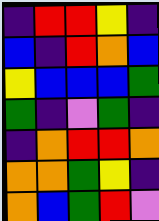[["indigo", "red", "red", "yellow", "indigo"], ["blue", "indigo", "red", "orange", "blue"], ["yellow", "blue", "blue", "blue", "green"], ["green", "indigo", "violet", "green", "indigo"], ["indigo", "orange", "red", "red", "orange"], ["orange", "orange", "green", "yellow", "indigo"], ["orange", "blue", "green", "red", "violet"]]